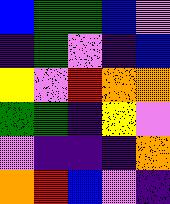[["blue", "green", "green", "blue", "violet"], ["indigo", "green", "violet", "indigo", "blue"], ["yellow", "violet", "red", "orange", "orange"], ["green", "green", "indigo", "yellow", "violet"], ["violet", "indigo", "indigo", "indigo", "orange"], ["orange", "red", "blue", "violet", "indigo"]]